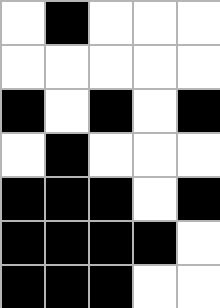[["white", "black", "white", "white", "white"], ["white", "white", "white", "white", "white"], ["black", "white", "black", "white", "black"], ["white", "black", "white", "white", "white"], ["black", "black", "black", "white", "black"], ["black", "black", "black", "black", "white"], ["black", "black", "black", "white", "white"]]